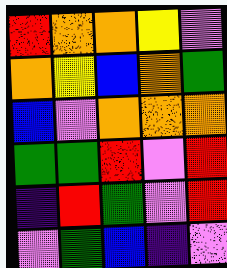[["red", "orange", "orange", "yellow", "violet"], ["orange", "yellow", "blue", "orange", "green"], ["blue", "violet", "orange", "orange", "orange"], ["green", "green", "red", "violet", "red"], ["indigo", "red", "green", "violet", "red"], ["violet", "green", "blue", "indigo", "violet"]]